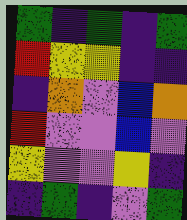[["green", "indigo", "green", "indigo", "green"], ["red", "yellow", "yellow", "indigo", "indigo"], ["indigo", "orange", "violet", "blue", "orange"], ["red", "violet", "violet", "blue", "violet"], ["yellow", "violet", "violet", "yellow", "indigo"], ["indigo", "green", "indigo", "violet", "green"]]